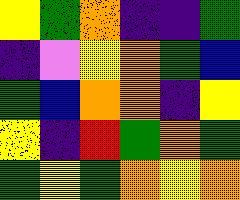[["yellow", "green", "orange", "indigo", "indigo", "green"], ["indigo", "violet", "yellow", "orange", "green", "blue"], ["green", "blue", "orange", "orange", "indigo", "yellow"], ["yellow", "indigo", "red", "green", "orange", "green"], ["green", "yellow", "green", "orange", "yellow", "orange"]]